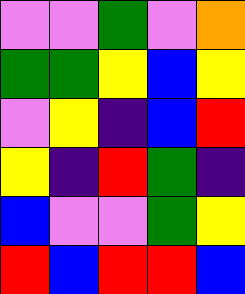[["violet", "violet", "green", "violet", "orange"], ["green", "green", "yellow", "blue", "yellow"], ["violet", "yellow", "indigo", "blue", "red"], ["yellow", "indigo", "red", "green", "indigo"], ["blue", "violet", "violet", "green", "yellow"], ["red", "blue", "red", "red", "blue"]]